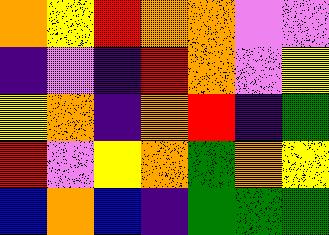[["orange", "yellow", "red", "orange", "orange", "violet", "violet"], ["indigo", "violet", "indigo", "red", "orange", "violet", "yellow"], ["yellow", "orange", "indigo", "orange", "red", "indigo", "green"], ["red", "violet", "yellow", "orange", "green", "orange", "yellow"], ["blue", "orange", "blue", "indigo", "green", "green", "green"]]